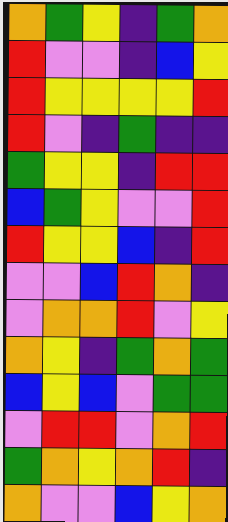[["orange", "green", "yellow", "indigo", "green", "orange"], ["red", "violet", "violet", "indigo", "blue", "yellow"], ["red", "yellow", "yellow", "yellow", "yellow", "red"], ["red", "violet", "indigo", "green", "indigo", "indigo"], ["green", "yellow", "yellow", "indigo", "red", "red"], ["blue", "green", "yellow", "violet", "violet", "red"], ["red", "yellow", "yellow", "blue", "indigo", "red"], ["violet", "violet", "blue", "red", "orange", "indigo"], ["violet", "orange", "orange", "red", "violet", "yellow"], ["orange", "yellow", "indigo", "green", "orange", "green"], ["blue", "yellow", "blue", "violet", "green", "green"], ["violet", "red", "red", "violet", "orange", "red"], ["green", "orange", "yellow", "orange", "red", "indigo"], ["orange", "violet", "violet", "blue", "yellow", "orange"]]